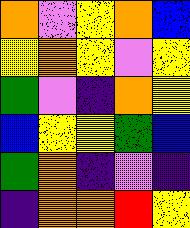[["orange", "violet", "yellow", "orange", "blue"], ["yellow", "orange", "yellow", "violet", "yellow"], ["green", "violet", "indigo", "orange", "yellow"], ["blue", "yellow", "yellow", "green", "blue"], ["green", "orange", "indigo", "violet", "indigo"], ["indigo", "orange", "orange", "red", "yellow"]]